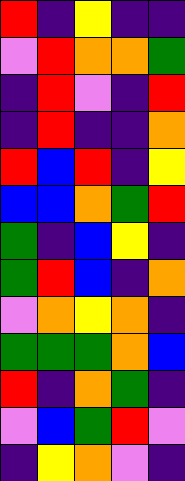[["red", "indigo", "yellow", "indigo", "indigo"], ["violet", "red", "orange", "orange", "green"], ["indigo", "red", "violet", "indigo", "red"], ["indigo", "red", "indigo", "indigo", "orange"], ["red", "blue", "red", "indigo", "yellow"], ["blue", "blue", "orange", "green", "red"], ["green", "indigo", "blue", "yellow", "indigo"], ["green", "red", "blue", "indigo", "orange"], ["violet", "orange", "yellow", "orange", "indigo"], ["green", "green", "green", "orange", "blue"], ["red", "indigo", "orange", "green", "indigo"], ["violet", "blue", "green", "red", "violet"], ["indigo", "yellow", "orange", "violet", "indigo"]]